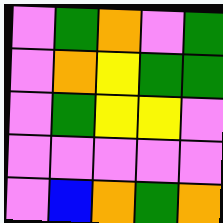[["violet", "green", "orange", "violet", "green"], ["violet", "orange", "yellow", "green", "green"], ["violet", "green", "yellow", "yellow", "violet"], ["violet", "violet", "violet", "violet", "violet"], ["violet", "blue", "orange", "green", "orange"]]